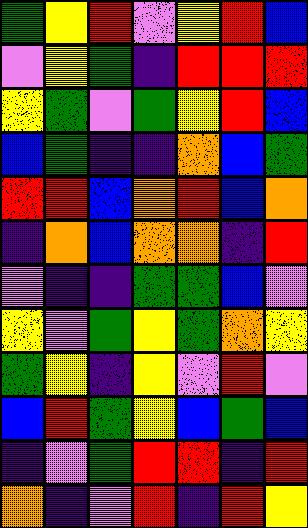[["green", "yellow", "red", "violet", "yellow", "red", "blue"], ["violet", "yellow", "green", "indigo", "red", "red", "red"], ["yellow", "green", "violet", "green", "yellow", "red", "blue"], ["blue", "green", "indigo", "indigo", "orange", "blue", "green"], ["red", "red", "blue", "orange", "red", "blue", "orange"], ["indigo", "orange", "blue", "orange", "orange", "indigo", "red"], ["violet", "indigo", "indigo", "green", "green", "blue", "violet"], ["yellow", "violet", "green", "yellow", "green", "orange", "yellow"], ["green", "yellow", "indigo", "yellow", "violet", "red", "violet"], ["blue", "red", "green", "yellow", "blue", "green", "blue"], ["indigo", "violet", "green", "red", "red", "indigo", "red"], ["orange", "indigo", "violet", "red", "indigo", "red", "yellow"]]